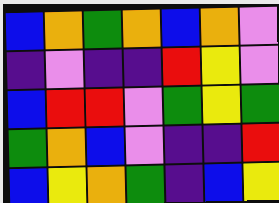[["blue", "orange", "green", "orange", "blue", "orange", "violet"], ["indigo", "violet", "indigo", "indigo", "red", "yellow", "violet"], ["blue", "red", "red", "violet", "green", "yellow", "green"], ["green", "orange", "blue", "violet", "indigo", "indigo", "red"], ["blue", "yellow", "orange", "green", "indigo", "blue", "yellow"]]